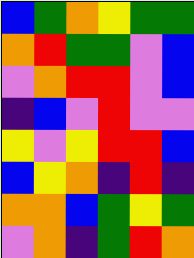[["blue", "green", "orange", "yellow", "green", "green"], ["orange", "red", "green", "green", "violet", "blue"], ["violet", "orange", "red", "red", "violet", "blue"], ["indigo", "blue", "violet", "red", "violet", "violet"], ["yellow", "violet", "yellow", "red", "red", "blue"], ["blue", "yellow", "orange", "indigo", "red", "indigo"], ["orange", "orange", "blue", "green", "yellow", "green"], ["violet", "orange", "indigo", "green", "red", "orange"]]